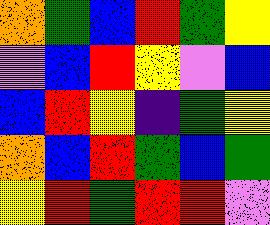[["orange", "green", "blue", "red", "green", "yellow"], ["violet", "blue", "red", "yellow", "violet", "blue"], ["blue", "red", "yellow", "indigo", "green", "yellow"], ["orange", "blue", "red", "green", "blue", "green"], ["yellow", "red", "green", "red", "red", "violet"]]